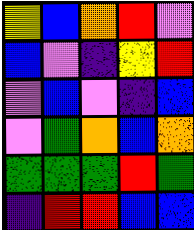[["yellow", "blue", "orange", "red", "violet"], ["blue", "violet", "indigo", "yellow", "red"], ["violet", "blue", "violet", "indigo", "blue"], ["violet", "green", "orange", "blue", "orange"], ["green", "green", "green", "red", "green"], ["indigo", "red", "red", "blue", "blue"]]